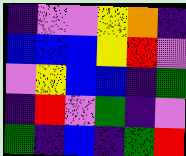[["indigo", "violet", "violet", "yellow", "orange", "indigo"], ["blue", "blue", "blue", "yellow", "red", "violet"], ["violet", "yellow", "blue", "blue", "indigo", "green"], ["indigo", "red", "violet", "green", "indigo", "violet"], ["green", "indigo", "blue", "indigo", "green", "red"]]